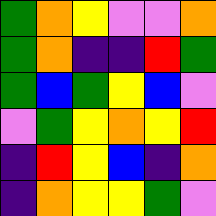[["green", "orange", "yellow", "violet", "violet", "orange"], ["green", "orange", "indigo", "indigo", "red", "green"], ["green", "blue", "green", "yellow", "blue", "violet"], ["violet", "green", "yellow", "orange", "yellow", "red"], ["indigo", "red", "yellow", "blue", "indigo", "orange"], ["indigo", "orange", "yellow", "yellow", "green", "violet"]]